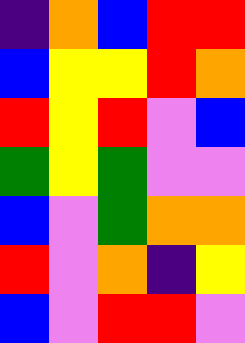[["indigo", "orange", "blue", "red", "red"], ["blue", "yellow", "yellow", "red", "orange"], ["red", "yellow", "red", "violet", "blue"], ["green", "yellow", "green", "violet", "violet"], ["blue", "violet", "green", "orange", "orange"], ["red", "violet", "orange", "indigo", "yellow"], ["blue", "violet", "red", "red", "violet"]]